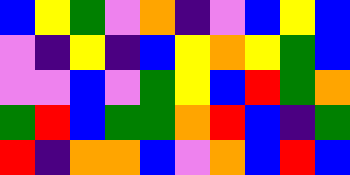[["blue", "yellow", "green", "violet", "orange", "indigo", "violet", "blue", "yellow", "blue"], ["violet", "indigo", "yellow", "indigo", "blue", "yellow", "orange", "yellow", "green", "blue"], ["violet", "violet", "blue", "violet", "green", "yellow", "blue", "red", "green", "orange"], ["green", "red", "blue", "green", "green", "orange", "red", "blue", "indigo", "green"], ["red", "indigo", "orange", "orange", "blue", "violet", "orange", "blue", "red", "blue"]]